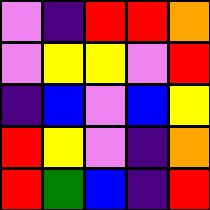[["violet", "indigo", "red", "red", "orange"], ["violet", "yellow", "yellow", "violet", "red"], ["indigo", "blue", "violet", "blue", "yellow"], ["red", "yellow", "violet", "indigo", "orange"], ["red", "green", "blue", "indigo", "red"]]